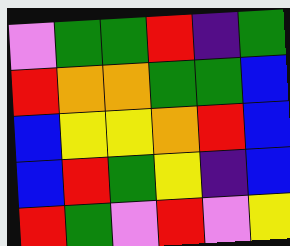[["violet", "green", "green", "red", "indigo", "green"], ["red", "orange", "orange", "green", "green", "blue"], ["blue", "yellow", "yellow", "orange", "red", "blue"], ["blue", "red", "green", "yellow", "indigo", "blue"], ["red", "green", "violet", "red", "violet", "yellow"]]